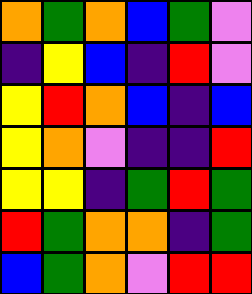[["orange", "green", "orange", "blue", "green", "violet"], ["indigo", "yellow", "blue", "indigo", "red", "violet"], ["yellow", "red", "orange", "blue", "indigo", "blue"], ["yellow", "orange", "violet", "indigo", "indigo", "red"], ["yellow", "yellow", "indigo", "green", "red", "green"], ["red", "green", "orange", "orange", "indigo", "green"], ["blue", "green", "orange", "violet", "red", "red"]]